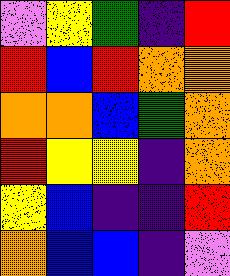[["violet", "yellow", "green", "indigo", "red"], ["red", "blue", "red", "orange", "orange"], ["orange", "orange", "blue", "green", "orange"], ["red", "yellow", "yellow", "indigo", "orange"], ["yellow", "blue", "indigo", "indigo", "red"], ["orange", "blue", "blue", "indigo", "violet"]]